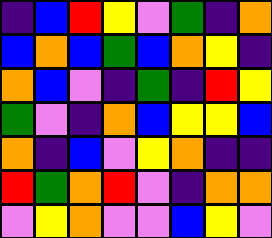[["indigo", "blue", "red", "yellow", "violet", "green", "indigo", "orange"], ["blue", "orange", "blue", "green", "blue", "orange", "yellow", "indigo"], ["orange", "blue", "violet", "indigo", "green", "indigo", "red", "yellow"], ["green", "violet", "indigo", "orange", "blue", "yellow", "yellow", "blue"], ["orange", "indigo", "blue", "violet", "yellow", "orange", "indigo", "indigo"], ["red", "green", "orange", "red", "violet", "indigo", "orange", "orange"], ["violet", "yellow", "orange", "violet", "violet", "blue", "yellow", "violet"]]